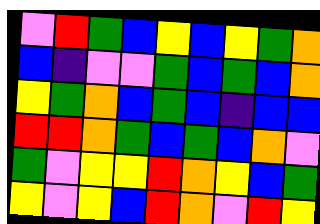[["violet", "red", "green", "blue", "yellow", "blue", "yellow", "green", "orange"], ["blue", "indigo", "violet", "violet", "green", "blue", "green", "blue", "orange"], ["yellow", "green", "orange", "blue", "green", "blue", "indigo", "blue", "blue"], ["red", "red", "orange", "green", "blue", "green", "blue", "orange", "violet"], ["green", "violet", "yellow", "yellow", "red", "orange", "yellow", "blue", "green"], ["yellow", "violet", "yellow", "blue", "red", "orange", "violet", "red", "yellow"]]